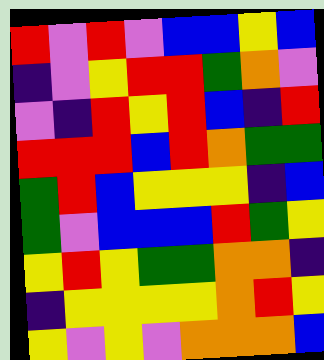[["red", "violet", "red", "violet", "blue", "blue", "yellow", "blue"], ["indigo", "violet", "yellow", "red", "red", "green", "orange", "violet"], ["violet", "indigo", "red", "yellow", "red", "blue", "indigo", "red"], ["red", "red", "red", "blue", "red", "orange", "green", "green"], ["green", "red", "blue", "yellow", "yellow", "yellow", "indigo", "blue"], ["green", "violet", "blue", "blue", "blue", "red", "green", "yellow"], ["yellow", "red", "yellow", "green", "green", "orange", "orange", "indigo"], ["indigo", "yellow", "yellow", "yellow", "yellow", "orange", "red", "yellow"], ["yellow", "violet", "yellow", "violet", "orange", "orange", "orange", "blue"]]